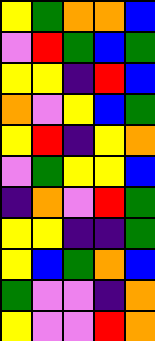[["yellow", "green", "orange", "orange", "blue"], ["violet", "red", "green", "blue", "green"], ["yellow", "yellow", "indigo", "red", "blue"], ["orange", "violet", "yellow", "blue", "green"], ["yellow", "red", "indigo", "yellow", "orange"], ["violet", "green", "yellow", "yellow", "blue"], ["indigo", "orange", "violet", "red", "green"], ["yellow", "yellow", "indigo", "indigo", "green"], ["yellow", "blue", "green", "orange", "blue"], ["green", "violet", "violet", "indigo", "orange"], ["yellow", "violet", "violet", "red", "orange"]]